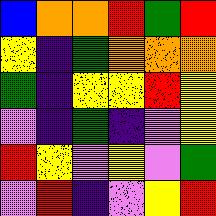[["blue", "orange", "orange", "red", "green", "red"], ["yellow", "indigo", "green", "orange", "orange", "orange"], ["green", "indigo", "yellow", "yellow", "red", "yellow"], ["violet", "indigo", "green", "indigo", "violet", "yellow"], ["red", "yellow", "violet", "yellow", "violet", "green"], ["violet", "red", "indigo", "violet", "yellow", "red"]]